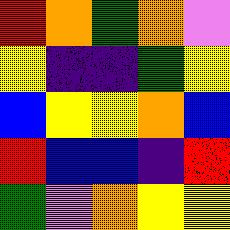[["red", "orange", "green", "orange", "violet"], ["yellow", "indigo", "indigo", "green", "yellow"], ["blue", "yellow", "yellow", "orange", "blue"], ["red", "blue", "blue", "indigo", "red"], ["green", "violet", "orange", "yellow", "yellow"]]